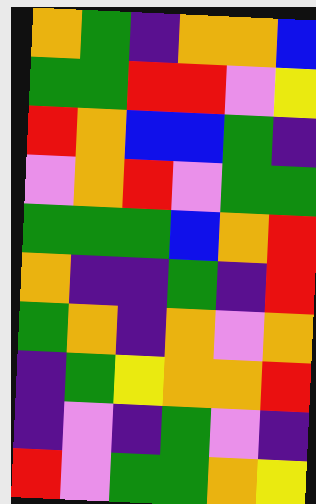[["orange", "green", "indigo", "orange", "orange", "blue"], ["green", "green", "red", "red", "violet", "yellow"], ["red", "orange", "blue", "blue", "green", "indigo"], ["violet", "orange", "red", "violet", "green", "green"], ["green", "green", "green", "blue", "orange", "red"], ["orange", "indigo", "indigo", "green", "indigo", "red"], ["green", "orange", "indigo", "orange", "violet", "orange"], ["indigo", "green", "yellow", "orange", "orange", "red"], ["indigo", "violet", "indigo", "green", "violet", "indigo"], ["red", "violet", "green", "green", "orange", "yellow"]]